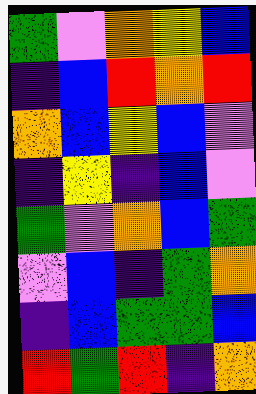[["green", "violet", "orange", "yellow", "blue"], ["indigo", "blue", "red", "orange", "red"], ["orange", "blue", "yellow", "blue", "violet"], ["indigo", "yellow", "indigo", "blue", "violet"], ["green", "violet", "orange", "blue", "green"], ["violet", "blue", "indigo", "green", "orange"], ["indigo", "blue", "green", "green", "blue"], ["red", "green", "red", "indigo", "orange"]]